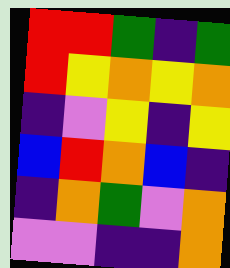[["red", "red", "green", "indigo", "green"], ["red", "yellow", "orange", "yellow", "orange"], ["indigo", "violet", "yellow", "indigo", "yellow"], ["blue", "red", "orange", "blue", "indigo"], ["indigo", "orange", "green", "violet", "orange"], ["violet", "violet", "indigo", "indigo", "orange"]]